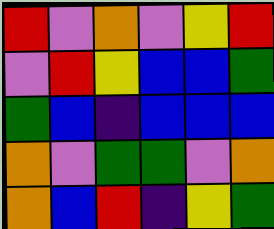[["red", "violet", "orange", "violet", "yellow", "red"], ["violet", "red", "yellow", "blue", "blue", "green"], ["green", "blue", "indigo", "blue", "blue", "blue"], ["orange", "violet", "green", "green", "violet", "orange"], ["orange", "blue", "red", "indigo", "yellow", "green"]]